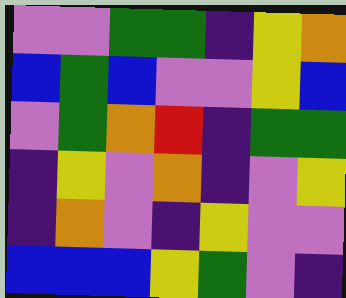[["violet", "violet", "green", "green", "indigo", "yellow", "orange"], ["blue", "green", "blue", "violet", "violet", "yellow", "blue"], ["violet", "green", "orange", "red", "indigo", "green", "green"], ["indigo", "yellow", "violet", "orange", "indigo", "violet", "yellow"], ["indigo", "orange", "violet", "indigo", "yellow", "violet", "violet"], ["blue", "blue", "blue", "yellow", "green", "violet", "indigo"]]